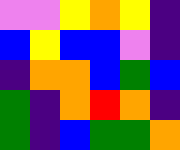[["violet", "violet", "yellow", "orange", "yellow", "indigo"], ["blue", "yellow", "blue", "blue", "violet", "indigo"], ["indigo", "orange", "orange", "blue", "green", "blue"], ["green", "indigo", "orange", "red", "orange", "indigo"], ["green", "indigo", "blue", "green", "green", "orange"]]